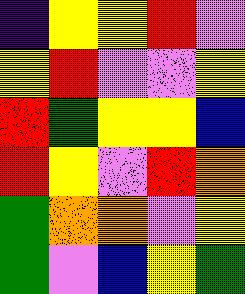[["indigo", "yellow", "yellow", "red", "violet"], ["yellow", "red", "violet", "violet", "yellow"], ["red", "green", "yellow", "yellow", "blue"], ["red", "yellow", "violet", "red", "orange"], ["green", "orange", "orange", "violet", "yellow"], ["green", "violet", "blue", "yellow", "green"]]